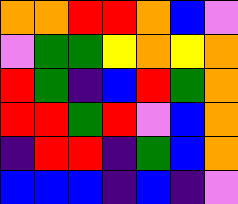[["orange", "orange", "red", "red", "orange", "blue", "violet"], ["violet", "green", "green", "yellow", "orange", "yellow", "orange"], ["red", "green", "indigo", "blue", "red", "green", "orange"], ["red", "red", "green", "red", "violet", "blue", "orange"], ["indigo", "red", "red", "indigo", "green", "blue", "orange"], ["blue", "blue", "blue", "indigo", "blue", "indigo", "violet"]]